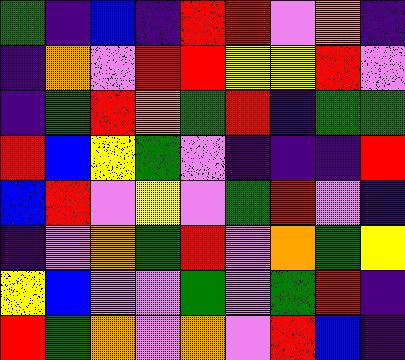[["green", "indigo", "blue", "indigo", "red", "red", "violet", "orange", "indigo"], ["indigo", "orange", "violet", "red", "red", "yellow", "yellow", "red", "violet"], ["indigo", "green", "red", "orange", "green", "red", "indigo", "green", "green"], ["red", "blue", "yellow", "green", "violet", "indigo", "indigo", "indigo", "red"], ["blue", "red", "violet", "yellow", "violet", "green", "red", "violet", "indigo"], ["indigo", "violet", "orange", "green", "red", "violet", "orange", "green", "yellow"], ["yellow", "blue", "violet", "violet", "green", "violet", "green", "red", "indigo"], ["red", "green", "orange", "violet", "orange", "violet", "red", "blue", "indigo"]]